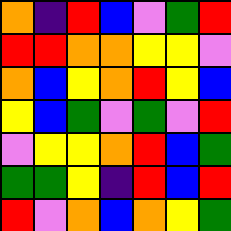[["orange", "indigo", "red", "blue", "violet", "green", "red"], ["red", "red", "orange", "orange", "yellow", "yellow", "violet"], ["orange", "blue", "yellow", "orange", "red", "yellow", "blue"], ["yellow", "blue", "green", "violet", "green", "violet", "red"], ["violet", "yellow", "yellow", "orange", "red", "blue", "green"], ["green", "green", "yellow", "indigo", "red", "blue", "red"], ["red", "violet", "orange", "blue", "orange", "yellow", "green"]]